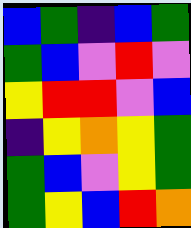[["blue", "green", "indigo", "blue", "green"], ["green", "blue", "violet", "red", "violet"], ["yellow", "red", "red", "violet", "blue"], ["indigo", "yellow", "orange", "yellow", "green"], ["green", "blue", "violet", "yellow", "green"], ["green", "yellow", "blue", "red", "orange"]]